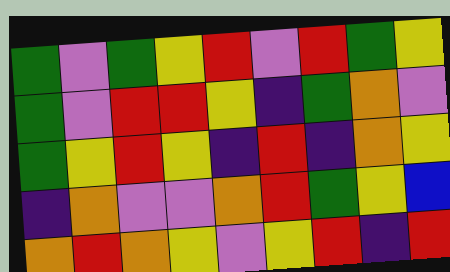[["green", "violet", "green", "yellow", "red", "violet", "red", "green", "yellow"], ["green", "violet", "red", "red", "yellow", "indigo", "green", "orange", "violet"], ["green", "yellow", "red", "yellow", "indigo", "red", "indigo", "orange", "yellow"], ["indigo", "orange", "violet", "violet", "orange", "red", "green", "yellow", "blue"], ["orange", "red", "orange", "yellow", "violet", "yellow", "red", "indigo", "red"]]